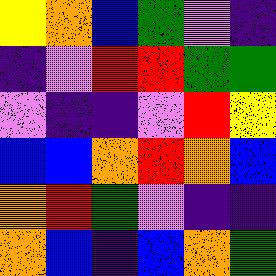[["yellow", "orange", "blue", "green", "violet", "indigo"], ["indigo", "violet", "red", "red", "green", "green"], ["violet", "indigo", "indigo", "violet", "red", "yellow"], ["blue", "blue", "orange", "red", "orange", "blue"], ["orange", "red", "green", "violet", "indigo", "indigo"], ["orange", "blue", "indigo", "blue", "orange", "green"]]